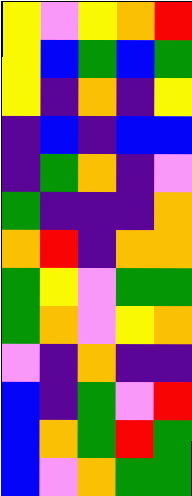[["yellow", "violet", "yellow", "orange", "red"], ["yellow", "blue", "green", "blue", "green"], ["yellow", "indigo", "orange", "indigo", "yellow"], ["indigo", "blue", "indigo", "blue", "blue"], ["indigo", "green", "orange", "indigo", "violet"], ["green", "indigo", "indigo", "indigo", "orange"], ["orange", "red", "indigo", "orange", "orange"], ["green", "yellow", "violet", "green", "green"], ["green", "orange", "violet", "yellow", "orange"], ["violet", "indigo", "orange", "indigo", "indigo"], ["blue", "indigo", "green", "violet", "red"], ["blue", "orange", "green", "red", "green"], ["blue", "violet", "orange", "green", "green"]]